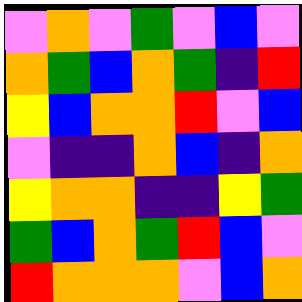[["violet", "orange", "violet", "green", "violet", "blue", "violet"], ["orange", "green", "blue", "orange", "green", "indigo", "red"], ["yellow", "blue", "orange", "orange", "red", "violet", "blue"], ["violet", "indigo", "indigo", "orange", "blue", "indigo", "orange"], ["yellow", "orange", "orange", "indigo", "indigo", "yellow", "green"], ["green", "blue", "orange", "green", "red", "blue", "violet"], ["red", "orange", "orange", "orange", "violet", "blue", "orange"]]